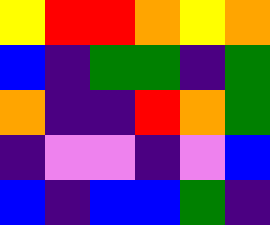[["yellow", "red", "red", "orange", "yellow", "orange"], ["blue", "indigo", "green", "green", "indigo", "green"], ["orange", "indigo", "indigo", "red", "orange", "green"], ["indigo", "violet", "violet", "indigo", "violet", "blue"], ["blue", "indigo", "blue", "blue", "green", "indigo"]]